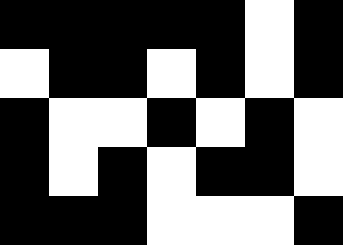[["black", "black", "black", "black", "black", "white", "black"], ["white", "black", "black", "white", "black", "white", "black"], ["black", "white", "white", "black", "white", "black", "white"], ["black", "white", "black", "white", "black", "black", "white"], ["black", "black", "black", "white", "white", "white", "black"]]